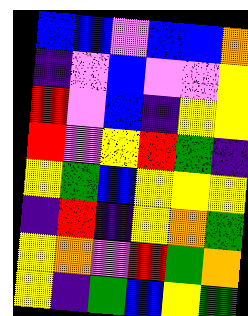[["blue", "blue", "violet", "blue", "blue", "orange"], ["indigo", "violet", "blue", "violet", "violet", "yellow"], ["red", "violet", "blue", "indigo", "yellow", "yellow"], ["red", "violet", "yellow", "red", "green", "indigo"], ["yellow", "green", "blue", "yellow", "yellow", "yellow"], ["indigo", "red", "indigo", "yellow", "orange", "green"], ["yellow", "orange", "violet", "red", "green", "orange"], ["yellow", "indigo", "green", "blue", "yellow", "green"]]